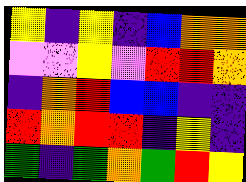[["yellow", "indigo", "yellow", "indigo", "blue", "orange", "orange"], ["violet", "violet", "yellow", "violet", "red", "red", "orange"], ["indigo", "orange", "red", "blue", "blue", "indigo", "indigo"], ["red", "orange", "red", "red", "indigo", "yellow", "indigo"], ["green", "indigo", "green", "orange", "green", "red", "yellow"]]